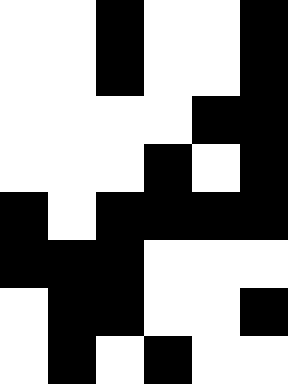[["white", "white", "black", "white", "white", "black"], ["white", "white", "black", "white", "white", "black"], ["white", "white", "white", "white", "black", "black"], ["white", "white", "white", "black", "white", "black"], ["black", "white", "black", "black", "black", "black"], ["black", "black", "black", "white", "white", "white"], ["white", "black", "black", "white", "white", "black"], ["white", "black", "white", "black", "white", "white"]]